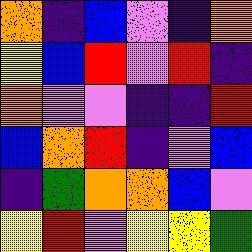[["orange", "indigo", "blue", "violet", "indigo", "orange"], ["yellow", "blue", "red", "violet", "red", "indigo"], ["orange", "violet", "violet", "indigo", "indigo", "red"], ["blue", "orange", "red", "indigo", "violet", "blue"], ["indigo", "green", "orange", "orange", "blue", "violet"], ["yellow", "red", "violet", "yellow", "yellow", "green"]]